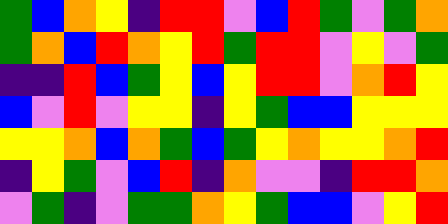[["green", "blue", "orange", "yellow", "indigo", "red", "red", "violet", "blue", "red", "green", "violet", "green", "orange"], ["green", "orange", "blue", "red", "orange", "yellow", "red", "green", "red", "red", "violet", "yellow", "violet", "green"], ["indigo", "indigo", "red", "blue", "green", "yellow", "blue", "yellow", "red", "red", "violet", "orange", "red", "yellow"], ["blue", "violet", "red", "violet", "yellow", "yellow", "indigo", "yellow", "green", "blue", "blue", "yellow", "yellow", "yellow"], ["yellow", "yellow", "orange", "blue", "orange", "green", "blue", "green", "yellow", "orange", "yellow", "yellow", "orange", "red"], ["indigo", "yellow", "green", "violet", "blue", "red", "indigo", "orange", "violet", "violet", "indigo", "red", "red", "orange"], ["violet", "green", "indigo", "violet", "green", "green", "orange", "yellow", "green", "blue", "blue", "violet", "yellow", "red"]]